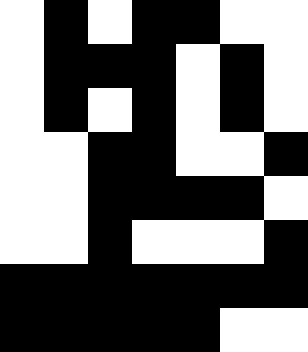[["white", "black", "white", "black", "black", "white", "white"], ["white", "black", "black", "black", "white", "black", "white"], ["white", "black", "white", "black", "white", "black", "white"], ["white", "white", "black", "black", "white", "white", "black"], ["white", "white", "black", "black", "black", "black", "white"], ["white", "white", "black", "white", "white", "white", "black"], ["black", "black", "black", "black", "black", "black", "black"], ["black", "black", "black", "black", "black", "white", "white"]]